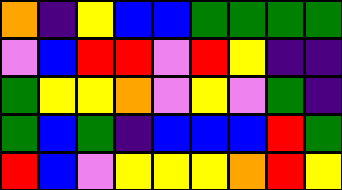[["orange", "indigo", "yellow", "blue", "blue", "green", "green", "green", "green"], ["violet", "blue", "red", "red", "violet", "red", "yellow", "indigo", "indigo"], ["green", "yellow", "yellow", "orange", "violet", "yellow", "violet", "green", "indigo"], ["green", "blue", "green", "indigo", "blue", "blue", "blue", "red", "green"], ["red", "blue", "violet", "yellow", "yellow", "yellow", "orange", "red", "yellow"]]